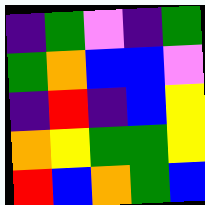[["indigo", "green", "violet", "indigo", "green"], ["green", "orange", "blue", "blue", "violet"], ["indigo", "red", "indigo", "blue", "yellow"], ["orange", "yellow", "green", "green", "yellow"], ["red", "blue", "orange", "green", "blue"]]